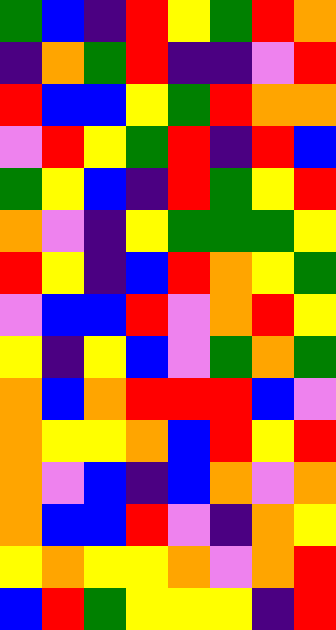[["green", "blue", "indigo", "red", "yellow", "green", "red", "orange"], ["indigo", "orange", "green", "red", "indigo", "indigo", "violet", "red"], ["red", "blue", "blue", "yellow", "green", "red", "orange", "orange"], ["violet", "red", "yellow", "green", "red", "indigo", "red", "blue"], ["green", "yellow", "blue", "indigo", "red", "green", "yellow", "red"], ["orange", "violet", "indigo", "yellow", "green", "green", "green", "yellow"], ["red", "yellow", "indigo", "blue", "red", "orange", "yellow", "green"], ["violet", "blue", "blue", "red", "violet", "orange", "red", "yellow"], ["yellow", "indigo", "yellow", "blue", "violet", "green", "orange", "green"], ["orange", "blue", "orange", "red", "red", "red", "blue", "violet"], ["orange", "yellow", "yellow", "orange", "blue", "red", "yellow", "red"], ["orange", "violet", "blue", "indigo", "blue", "orange", "violet", "orange"], ["orange", "blue", "blue", "red", "violet", "indigo", "orange", "yellow"], ["yellow", "orange", "yellow", "yellow", "orange", "violet", "orange", "red"], ["blue", "red", "green", "yellow", "yellow", "yellow", "indigo", "red"]]